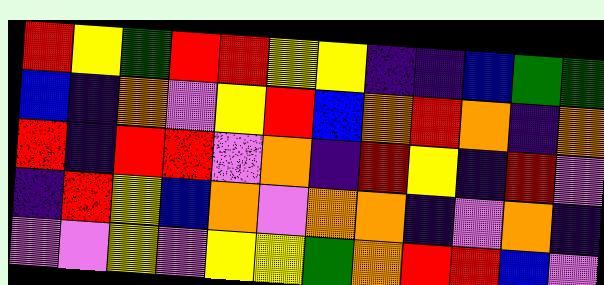[["red", "yellow", "green", "red", "red", "yellow", "yellow", "indigo", "indigo", "blue", "green", "green"], ["blue", "indigo", "orange", "violet", "yellow", "red", "blue", "orange", "red", "orange", "indigo", "orange"], ["red", "indigo", "red", "red", "violet", "orange", "indigo", "red", "yellow", "indigo", "red", "violet"], ["indigo", "red", "yellow", "blue", "orange", "violet", "orange", "orange", "indigo", "violet", "orange", "indigo"], ["violet", "violet", "yellow", "violet", "yellow", "yellow", "green", "orange", "red", "red", "blue", "violet"]]